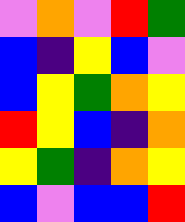[["violet", "orange", "violet", "red", "green"], ["blue", "indigo", "yellow", "blue", "violet"], ["blue", "yellow", "green", "orange", "yellow"], ["red", "yellow", "blue", "indigo", "orange"], ["yellow", "green", "indigo", "orange", "yellow"], ["blue", "violet", "blue", "blue", "red"]]